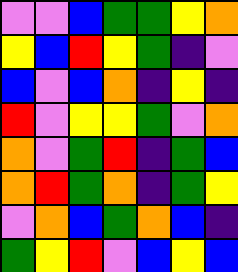[["violet", "violet", "blue", "green", "green", "yellow", "orange"], ["yellow", "blue", "red", "yellow", "green", "indigo", "violet"], ["blue", "violet", "blue", "orange", "indigo", "yellow", "indigo"], ["red", "violet", "yellow", "yellow", "green", "violet", "orange"], ["orange", "violet", "green", "red", "indigo", "green", "blue"], ["orange", "red", "green", "orange", "indigo", "green", "yellow"], ["violet", "orange", "blue", "green", "orange", "blue", "indigo"], ["green", "yellow", "red", "violet", "blue", "yellow", "blue"]]